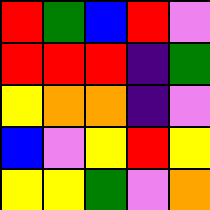[["red", "green", "blue", "red", "violet"], ["red", "red", "red", "indigo", "green"], ["yellow", "orange", "orange", "indigo", "violet"], ["blue", "violet", "yellow", "red", "yellow"], ["yellow", "yellow", "green", "violet", "orange"]]